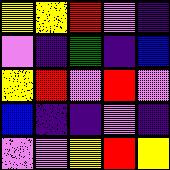[["yellow", "yellow", "red", "violet", "indigo"], ["violet", "indigo", "green", "indigo", "blue"], ["yellow", "red", "violet", "red", "violet"], ["blue", "indigo", "indigo", "violet", "indigo"], ["violet", "violet", "yellow", "red", "yellow"]]